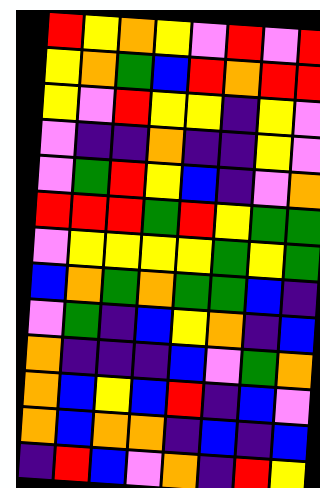[["red", "yellow", "orange", "yellow", "violet", "red", "violet", "red"], ["yellow", "orange", "green", "blue", "red", "orange", "red", "red"], ["yellow", "violet", "red", "yellow", "yellow", "indigo", "yellow", "violet"], ["violet", "indigo", "indigo", "orange", "indigo", "indigo", "yellow", "violet"], ["violet", "green", "red", "yellow", "blue", "indigo", "violet", "orange"], ["red", "red", "red", "green", "red", "yellow", "green", "green"], ["violet", "yellow", "yellow", "yellow", "yellow", "green", "yellow", "green"], ["blue", "orange", "green", "orange", "green", "green", "blue", "indigo"], ["violet", "green", "indigo", "blue", "yellow", "orange", "indigo", "blue"], ["orange", "indigo", "indigo", "indigo", "blue", "violet", "green", "orange"], ["orange", "blue", "yellow", "blue", "red", "indigo", "blue", "violet"], ["orange", "blue", "orange", "orange", "indigo", "blue", "indigo", "blue"], ["indigo", "red", "blue", "violet", "orange", "indigo", "red", "yellow"]]